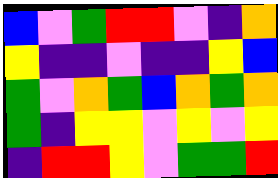[["blue", "violet", "green", "red", "red", "violet", "indigo", "orange"], ["yellow", "indigo", "indigo", "violet", "indigo", "indigo", "yellow", "blue"], ["green", "violet", "orange", "green", "blue", "orange", "green", "orange"], ["green", "indigo", "yellow", "yellow", "violet", "yellow", "violet", "yellow"], ["indigo", "red", "red", "yellow", "violet", "green", "green", "red"]]